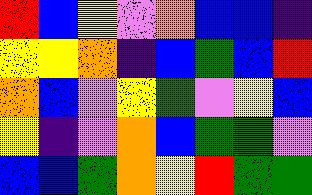[["red", "blue", "yellow", "violet", "orange", "blue", "blue", "indigo"], ["yellow", "yellow", "orange", "indigo", "blue", "green", "blue", "red"], ["orange", "blue", "violet", "yellow", "green", "violet", "yellow", "blue"], ["yellow", "indigo", "violet", "orange", "blue", "green", "green", "violet"], ["blue", "blue", "green", "orange", "yellow", "red", "green", "green"]]